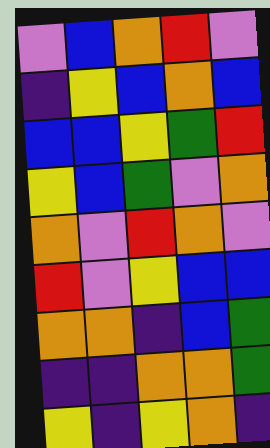[["violet", "blue", "orange", "red", "violet"], ["indigo", "yellow", "blue", "orange", "blue"], ["blue", "blue", "yellow", "green", "red"], ["yellow", "blue", "green", "violet", "orange"], ["orange", "violet", "red", "orange", "violet"], ["red", "violet", "yellow", "blue", "blue"], ["orange", "orange", "indigo", "blue", "green"], ["indigo", "indigo", "orange", "orange", "green"], ["yellow", "indigo", "yellow", "orange", "indigo"]]